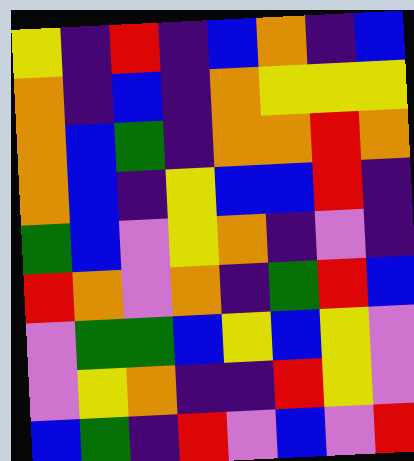[["yellow", "indigo", "red", "indigo", "blue", "orange", "indigo", "blue"], ["orange", "indigo", "blue", "indigo", "orange", "yellow", "yellow", "yellow"], ["orange", "blue", "green", "indigo", "orange", "orange", "red", "orange"], ["orange", "blue", "indigo", "yellow", "blue", "blue", "red", "indigo"], ["green", "blue", "violet", "yellow", "orange", "indigo", "violet", "indigo"], ["red", "orange", "violet", "orange", "indigo", "green", "red", "blue"], ["violet", "green", "green", "blue", "yellow", "blue", "yellow", "violet"], ["violet", "yellow", "orange", "indigo", "indigo", "red", "yellow", "violet"], ["blue", "green", "indigo", "red", "violet", "blue", "violet", "red"]]